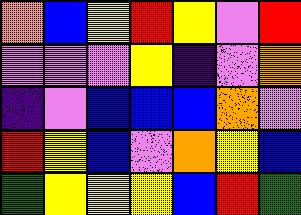[["orange", "blue", "yellow", "red", "yellow", "violet", "red"], ["violet", "violet", "violet", "yellow", "indigo", "violet", "orange"], ["indigo", "violet", "blue", "blue", "blue", "orange", "violet"], ["red", "yellow", "blue", "violet", "orange", "yellow", "blue"], ["green", "yellow", "yellow", "yellow", "blue", "red", "green"]]